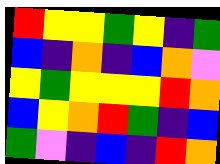[["red", "yellow", "yellow", "green", "yellow", "indigo", "green"], ["blue", "indigo", "orange", "indigo", "blue", "orange", "violet"], ["yellow", "green", "yellow", "yellow", "yellow", "red", "orange"], ["blue", "yellow", "orange", "red", "green", "indigo", "blue"], ["green", "violet", "indigo", "blue", "indigo", "red", "orange"]]